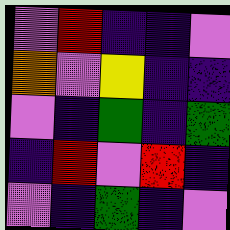[["violet", "red", "indigo", "indigo", "violet"], ["orange", "violet", "yellow", "indigo", "indigo"], ["violet", "indigo", "green", "indigo", "green"], ["indigo", "red", "violet", "red", "indigo"], ["violet", "indigo", "green", "indigo", "violet"]]